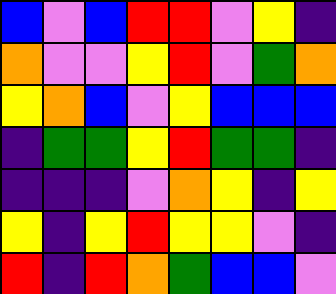[["blue", "violet", "blue", "red", "red", "violet", "yellow", "indigo"], ["orange", "violet", "violet", "yellow", "red", "violet", "green", "orange"], ["yellow", "orange", "blue", "violet", "yellow", "blue", "blue", "blue"], ["indigo", "green", "green", "yellow", "red", "green", "green", "indigo"], ["indigo", "indigo", "indigo", "violet", "orange", "yellow", "indigo", "yellow"], ["yellow", "indigo", "yellow", "red", "yellow", "yellow", "violet", "indigo"], ["red", "indigo", "red", "orange", "green", "blue", "blue", "violet"]]